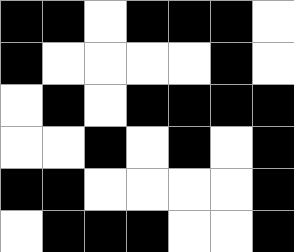[["black", "black", "white", "black", "black", "black", "white"], ["black", "white", "white", "white", "white", "black", "white"], ["white", "black", "white", "black", "black", "black", "black"], ["white", "white", "black", "white", "black", "white", "black"], ["black", "black", "white", "white", "white", "white", "black"], ["white", "black", "black", "black", "white", "white", "black"]]